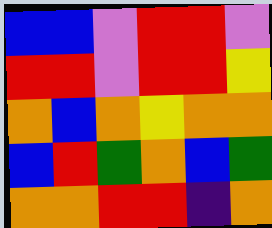[["blue", "blue", "violet", "red", "red", "violet"], ["red", "red", "violet", "red", "red", "yellow"], ["orange", "blue", "orange", "yellow", "orange", "orange"], ["blue", "red", "green", "orange", "blue", "green"], ["orange", "orange", "red", "red", "indigo", "orange"]]